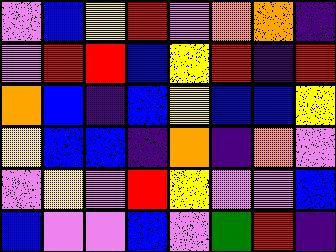[["violet", "blue", "yellow", "red", "violet", "orange", "orange", "indigo"], ["violet", "red", "red", "blue", "yellow", "red", "indigo", "red"], ["orange", "blue", "indigo", "blue", "yellow", "blue", "blue", "yellow"], ["yellow", "blue", "blue", "indigo", "orange", "indigo", "orange", "violet"], ["violet", "yellow", "violet", "red", "yellow", "violet", "violet", "blue"], ["blue", "violet", "violet", "blue", "violet", "green", "red", "indigo"]]